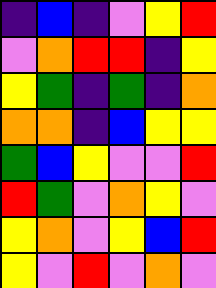[["indigo", "blue", "indigo", "violet", "yellow", "red"], ["violet", "orange", "red", "red", "indigo", "yellow"], ["yellow", "green", "indigo", "green", "indigo", "orange"], ["orange", "orange", "indigo", "blue", "yellow", "yellow"], ["green", "blue", "yellow", "violet", "violet", "red"], ["red", "green", "violet", "orange", "yellow", "violet"], ["yellow", "orange", "violet", "yellow", "blue", "red"], ["yellow", "violet", "red", "violet", "orange", "violet"]]